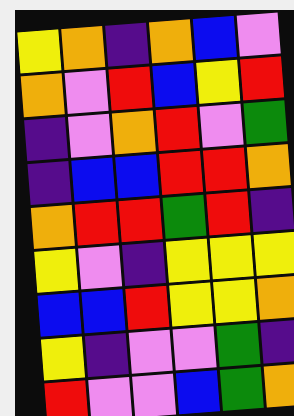[["yellow", "orange", "indigo", "orange", "blue", "violet"], ["orange", "violet", "red", "blue", "yellow", "red"], ["indigo", "violet", "orange", "red", "violet", "green"], ["indigo", "blue", "blue", "red", "red", "orange"], ["orange", "red", "red", "green", "red", "indigo"], ["yellow", "violet", "indigo", "yellow", "yellow", "yellow"], ["blue", "blue", "red", "yellow", "yellow", "orange"], ["yellow", "indigo", "violet", "violet", "green", "indigo"], ["red", "violet", "violet", "blue", "green", "orange"]]